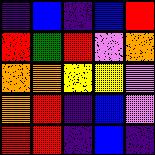[["indigo", "blue", "indigo", "blue", "red"], ["red", "green", "red", "violet", "orange"], ["orange", "orange", "yellow", "yellow", "violet"], ["orange", "red", "indigo", "blue", "violet"], ["red", "red", "indigo", "blue", "indigo"]]